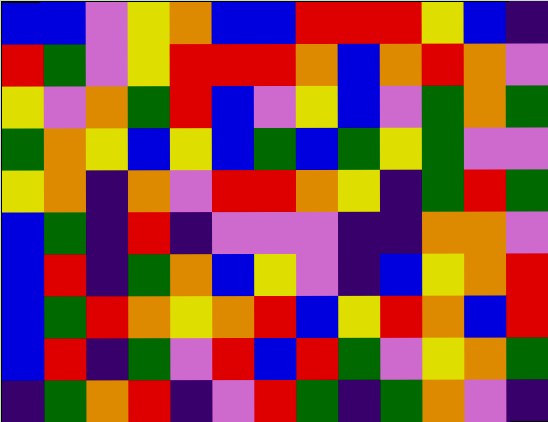[["blue", "blue", "violet", "yellow", "orange", "blue", "blue", "red", "red", "red", "yellow", "blue", "indigo"], ["red", "green", "violet", "yellow", "red", "red", "red", "orange", "blue", "orange", "red", "orange", "violet"], ["yellow", "violet", "orange", "green", "red", "blue", "violet", "yellow", "blue", "violet", "green", "orange", "green"], ["green", "orange", "yellow", "blue", "yellow", "blue", "green", "blue", "green", "yellow", "green", "violet", "violet"], ["yellow", "orange", "indigo", "orange", "violet", "red", "red", "orange", "yellow", "indigo", "green", "red", "green"], ["blue", "green", "indigo", "red", "indigo", "violet", "violet", "violet", "indigo", "indigo", "orange", "orange", "violet"], ["blue", "red", "indigo", "green", "orange", "blue", "yellow", "violet", "indigo", "blue", "yellow", "orange", "red"], ["blue", "green", "red", "orange", "yellow", "orange", "red", "blue", "yellow", "red", "orange", "blue", "red"], ["blue", "red", "indigo", "green", "violet", "red", "blue", "red", "green", "violet", "yellow", "orange", "green"], ["indigo", "green", "orange", "red", "indigo", "violet", "red", "green", "indigo", "green", "orange", "violet", "indigo"]]